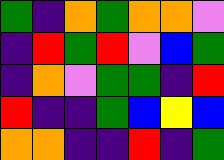[["green", "indigo", "orange", "green", "orange", "orange", "violet"], ["indigo", "red", "green", "red", "violet", "blue", "green"], ["indigo", "orange", "violet", "green", "green", "indigo", "red"], ["red", "indigo", "indigo", "green", "blue", "yellow", "blue"], ["orange", "orange", "indigo", "indigo", "red", "indigo", "green"]]